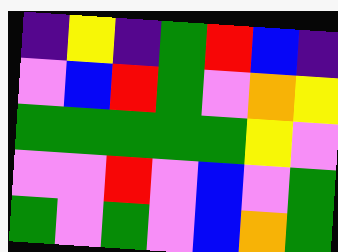[["indigo", "yellow", "indigo", "green", "red", "blue", "indigo"], ["violet", "blue", "red", "green", "violet", "orange", "yellow"], ["green", "green", "green", "green", "green", "yellow", "violet"], ["violet", "violet", "red", "violet", "blue", "violet", "green"], ["green", "violet", "green", "violet", "blue", "orange", "green"]]